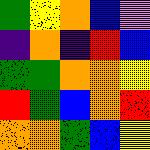[["green", "yellow", "orange", "blue", "violet"], ["indigo", "orange", "indigo", "red", "blue"], ["green", "green", "orange", "orange", "yellow"], ["red", "green", "blue", "orange", "red"], ["orange", "orange", "green", "blue", "yellow"]]